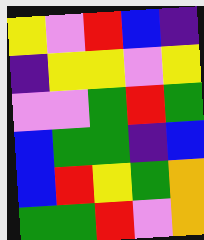[["yellow", "violet", "red", "blue", "indigo"], ["indigo", "yellow", "yellow", "violet", "yellow"], ["violet", "violet", "green", "red", "green"], ["blue", "green", "green", "indigo", "blue"], ["blue", "red", "yellow", "green", "orange"], ["green", "green", "red", "violet", "orange"]]